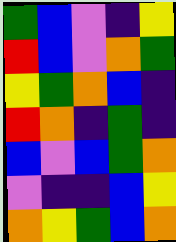[["green", "blue", "violet", "indigo", "yellow"], ["red", "blue", "violet", "orange", "green"], ["yellow", "green", "orange", "blue", "indigo"], ["red", "orange", "indigo", "green", "indigo"], ["blue", "violet", "blue", "green", "orange"], ["violet", "indigo", "indigo", "blue", "yellow"], ["orange", "yellow", "green", "blue", "orange"]]